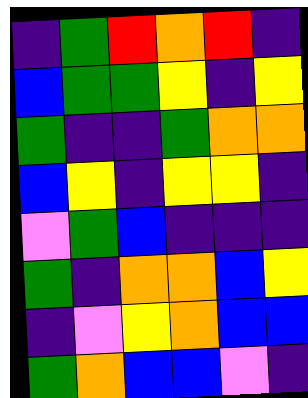[["indigo", "green", "red", "orange", "red", "indigo"], ["blue", "green", "green", "yellow", "indigo", "yellow"], ["green", "indigo", "indigo", "green", "orange", "orange"], ["blue", "yellow", "indigo", "yellow", "yellow", "indigo"], ["violet", "green", "blue", "indigo", "indigo", "indigo"], ["green", "indigo", "orange", "orange", "blue", "yellow"], ["indigo", "violet", "yellow", "orange", "blue", "blue"], ["green", "orange", "blue", "blue", "violet", "indigo"]]